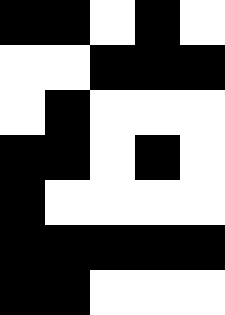[["black", "black", "white", "black", "white"], ["white", "white", "black", "black", "black"], ["white", "black", "white", "white", "white"], ["black", "black", "white", "black", "white"], ["black", "white", "white", "white", "white"], ["black", "black", "black", "black", "black"], ["black", "black", "white", "white", "white"]]